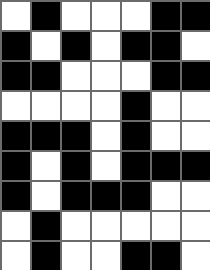[["white", "black", "white", "white", "white", "black", "black"], ["black", "white", "black", "white", "black", "black", "white"], ["black", "black", "white", "white", "white", "black", "black"], ["white", "white", "white", "white", "black", "white", "white"], ["black", "black", "black", "white", "black", "white", "white"], ["black", "white", "black", "white", "black", "black", "black"], ["black", "white", "black", "black", "black", "white", "white"], ["white", "black", "white", "white", "white", "white", "white"], ["white", "black", "white", "white", "black", "black", "white"]]